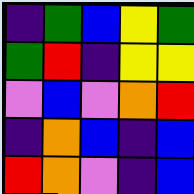[["indigo", "green", "blue", "yellow", "green"], ["green", "red", "indigo", "yellow", "yellow"], ["violet", "blue", "violet", "orange", "red"], ["indigo", "orange", "blue", "indigo", "blue"], ["red", "orange", "violet", "indigo", "blue"]]